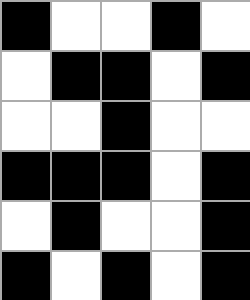[["black", "white", "white", "black", "white"], ["white", "black", "black", "white", "black"], ["white", "white", "black", "white", "white"], ["black", "black", "black", "white", "black"], ["white", "black", "white", "white", "black"], ["black", "white", "black", "white", "black"]]